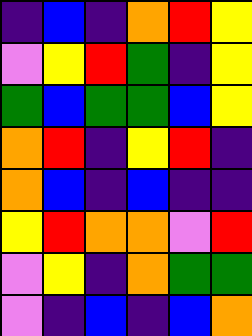[["indigo", "blue", "indigo", "orange", "red", "yellow"], ["violet", "yellow", "red", "green", "indigo", "yellow"], ["green", "blue", "green", "green", "blue", "yellow"], ["orange", "red", "indigo", "yellow", "red", "indigo"], ["orange", "blue", "indigo", "blue", "indigo", "indigo"], ["yellow", "red", "orange", "orange", "violet", "red"], ["violet", "yellow", "indigo", "orange", "green", "green"], ["violet", "indigo", "blue", "indigo", "blue", "orange"]]